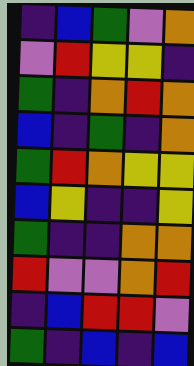[["indigo", "blue", "green", "violet", "orange"], ["violet", "red", "yellow", "yellow", "indigo"], ["green", "indigo", "orange", "red", "orange"], ["blue", "indigo", "green", "indigo", "orange"], ["green", "red", "orange", "yellow", "yellow"], ["blue", "yellow", "indigo", "indigo", "yellow"], ["green", "indigo", "indigo", "orange", "orange"], ["red", "violet", "violet", "orange", "red"], ["indigo", "blue", "red", "red", "violet"], ["green", "indigo", "blue", "indigo", "blue"]]